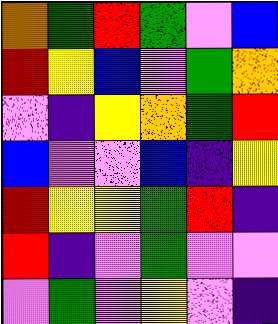[["orange", "green", "red", "green", "violet", "blue"], ["red", "yellow", "blue", "violet", "green", "orange"], ["violet", "indigo", "yellow", "orange", "green", "red"], ["blue", "violet", "violet", "blue", "indigo", "yellow"], ["red", "yellow", "yellow", "green", "red", "indigo"], ["red", "indigo", "violet", "green", "violet", "violet"], ["violet", "green", "violet", "yellow", "violet", "indigo"]]